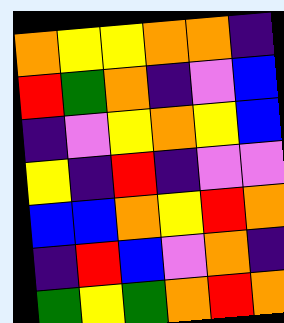[["orange", "yellow", "yellow", "orange", "orange", "indigo"], ["red", "green", "orange", "indigo", "violet", "blue"], ["indigo", "violet", "yellow", "orange", "yellow", "blue"], ["yellow", "indigo", "red", "indigo", "violet", "violet"], ["blue", "blue", "orange", "yellow", "red", "orange"], ["indigo", "red", "blue", "violet", "orange", "indigo"], ["green", "yellow", "green", "orange", "red", "orange"]]